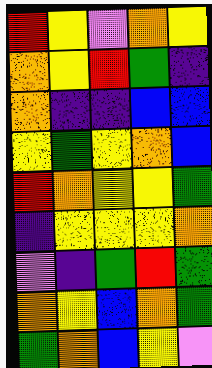[["red", "yellow", "violet", "orange", "yellow"], ["orange", "yellow", "red", "green", "indigo"], ["orange", "indigo", "indigo", "blue", "blue"], ["yellow", "green", "yellow", "orange", "blue"], ["red", "orange", "yellow", "yellow", "green"], ["indigo", "yellow", "yellow", "yellow", "orange"], ["violet", "indigo", "green", "red", "green"], ["orange", "yellow", "blue", "orange", "green"], ["green", "orange", "blue", "yellow", "violet"]]